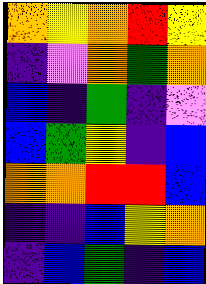[["orange", "yellow", "orange", "red", "yellow"], ["indigo", "violet", "orange", "green", "orange"], ["blue", "indigo", "green", "indigo", "violet"], ["blue", "green", "yellow", "indigo", "blue"], ["orange", "orange", "red", "red", "blue"], ["indigo", "indigo", "blue", "yellow", "orange"], ["indigo", "blue", "green", "indigo", "blue"]]